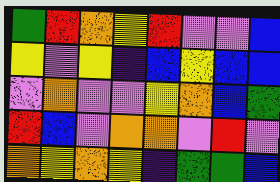[["green", "red", "orange", "yellow", "red", "violet", "violet", "blue"], ["yellow", "violet", "yellow", "indigo", "blue", "yellow", "blue", "blue"], ["violet", "orange", "violet", "violet", "yellow", "orange", "blue", "green"], ["red", "blue", "violet", "orange", "orange", "violet", "red", "violet"], ["orange", "yellow", "orange", "yellow", "indigo", "green", "green", "blue"]]